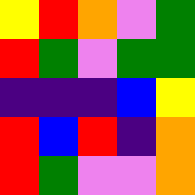[["yellow", "red", "orange", "violet", "green"], ["red", "green", "violet", "green", "green"], ["indigo", "indigo", "indigo", "blue", "yellow"], ["red", "blue", "red", "indigo", "orange"], ["red", "green", "violet", "violet", "orange"]]